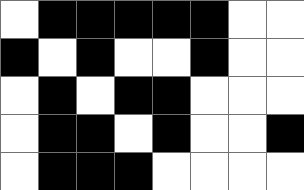[["white", "black", "black", "black", "black", "black", "white", "white"], ["black", "white", "black", "white", "white", "black", "white", "white"], ["white", "black", "white", "black", "black", "white", "white", "white"], ["white", "black", "black", "white", "black", "white", "white", "black"], ["white", "black", "black", "black", "white", "white", "white", "white"]]